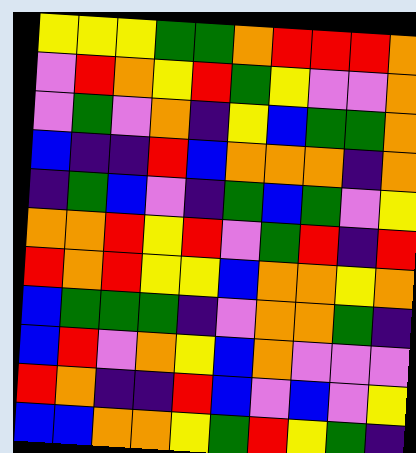[["yellow", "yellow", "yellow", "green", "green", "orange", "red", "red", "red", "orange"], ["violet", "red", "orange", "yellow", "red", "green", "yellow", "violet", "violet", "orange"], ["violet", "green", "violet", "orange", "indigo", "yellow", "blue", "green", "green", "orange"], ["blue", "indigo", "indigo", "red", "blue", "orange", "orange", "orange", "indigo", "orange"], ["indigo", "green", "blue", "violet", "indigo", "green", "blue", "green", "violet", "yellow"], ["orange", "orange", "red", "yellow", "red", "violet", "green", "red", "indigo", "red"], ["red", "orange", "red", "yellow", "yellow", "blue", "orange", "orange", "yellow", "orange"], ["blue", "green", "green", "green", "indigo", "violet", "orange", "orange", "green", "indigo"], ["blue", "red", "violet", "orange", "yellow", "blue", "orange", "violet", "violet", "violet"], ["red", "orange", "indigo", "indigo", "red", "blue", "violet", "blue", "violet", "yellow"], ["blue", "blue", "orange", "orange", "yellow", "green", "red", "yellow", "green", "indigo"]]